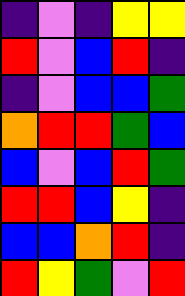[["indigo", "violet", "indigo", "yellow", "yellow"], ["red", "violet", "blue", "red", "indigo"], ["indigo", "violet", "blue", "blue", "green"], ["orange", "red", "red", "green", "blue"], ["blue", "violet", "blue", "red", "green"], ["red", "red", "blue", "yellow", "indigo"], ["blue", "blue", "orange", "red", "indigo"], ["red", "yellow", "green", "violet", "red"]]